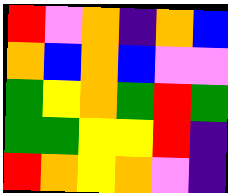[["red", "violet", "orange", "indigo", "orange", "blue"], ["orange", "blue", "orange", "blue", "violet", "violet"], ["green", "yellow", "orange", "green", "red", "green"], ["green", "green", "yellow", "yellow", "red", "indigo"], ["red", "orange", "yellow", "orange", "violet", "indigo"]]